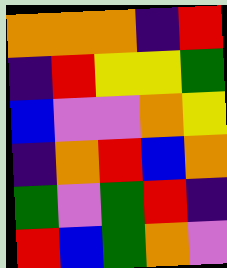[["orange", "orange", "orange", "indigo", "red"], ["indigo", "red", "yellow", "yellow", "green"], ["blue", "violet", "violet", "orange", "yellow"], ["indigo", "orange", "red", "blue", "orange"], ["green", "violet", "green", "red", "indigo"], ["red", "blue", "green", "orange", "violet"]]